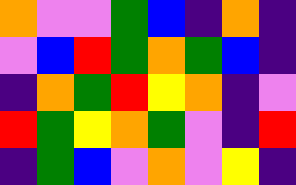[["orange", "violet", "violet", "green", "blue", "indigo", "orange", "indigo"], ["violet", "blue", "red", "green", "orange", "green", "blue", "indigo"], ["indigo", "orange", "green", "red", "yellow", "orange", "indigo", "violet"], ["red", "green", "yellow", "orange", "green", "violet", "indigo", "red"], ["indigo", "green", "blue", "violet", "orange", "violet", "yellow", "indigo"]]